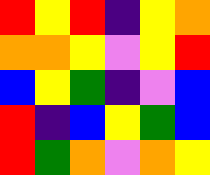[["red", "yellow", "red", "indigo", "yellow", "orange"], ["orange", "orange", "yellow", "violet", "yellow", "red"], ["blue", "yellow", "green", "indigo", "violet", "blue"], ["red", "indigo", "blue", "yellow", "green", "blue"], ["red", "green", "orange", "violet", "orange", "yellow"]]